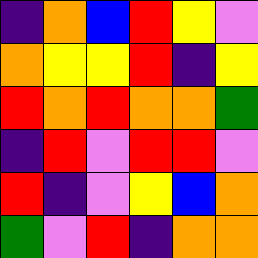[["indigo", "orange", "blue", "red", "yellow", "violet"], ["orange", "yellow", "yellow", "red", "indigo", "yellow"], ["red", "orange", "red", "orange", "orange", "green"], ["indigo", "red", "violet", "red", "red", "violet"], ["red", "indigo", "violet", "yellow", "blue", "orange"], ["green", "violet", "red", "indigo", "orange", "orange"]]